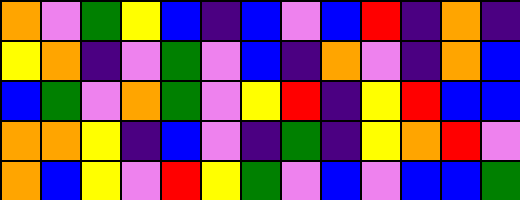[["orange", "violet", "green", "yellow", "blue", "indigo", "blue", "violet", "blue", "red", "indigo", "orange", "indigo"], ["yellow", "orange", "indigo", "violet", "green", "violet", "blue", "indigo", "orange", "violet", "indigo", "orange", "blue"], ["blue", "green", "violet", "orange", "green", "violet", "yellow", "red", "indigo", "yellow", "red", "blue", "blue"], ["orange", "orange", "yellow", "indigo", "blue", "violet", "indigo", "green", "indigo", "yellow", "orange", "red", "violet"], ["orange", "blue", "yellow", "violet", "red", "yellow", "green", "violet", "blue", "violet", "blue", "blue", "green"]]